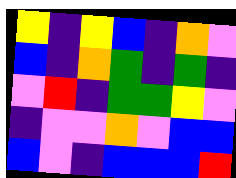[["yellow", "indigo", "yellow", "blue", "indigo", "orange", "violet"], ["blue", "indigo", "orange", "green", "indigo", "green", "indigo"], ["violet", "red", "indigo", "green", "green", "yellow", "violet"], ["indigo", "violet", "violet", "orange", "violet", "blue", "blue"], ["blue", "violet", "indigo", "blue", "blue", "blue", "red"]]